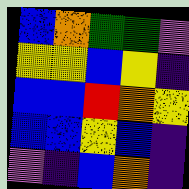[["blue", "orange", "green", "green", "violet"], ["yellow", "yellow", "blue", "yellow", "indigo"], ["blue", "blue", "red", "orange", "yellow"], ["blue", "blue", "yellow", "blue", "indigo"], ["violet", "indigo", "blue", "orange", "indigo"]]